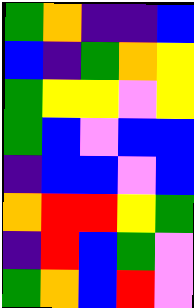[["green", "orange", "indigo", "indigo", "blue"], ["blue", "indigo", "green", "orange", "yellow"], ["green", "yellow", "yellow", "violet", "yellow"], ["green", "blue", "violet", "blue", "blue"], ["indigo", "blue", "blue", "violet", "blue"], ["orange", "red", "red", "yellow", "green"], ["indigo", "red", "blue", "green", "violet"], ["green", "orange", "blue", "red", "violet"]]